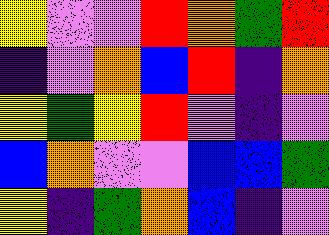[["yellow", "violet", "violet", "red", "orange", "green", "red"], ["indigo", "violet", "orange", "blue", "red", "indigo", "orange"], ["yellow", "green", "yellow", "red", "violet", "indigo", "violet"], ["blue", "orange", "violet", "violet", "blue", "blue", "green"], ["yellow", "indigo", "green", "orange", "blue", "indigo", "violet"]]